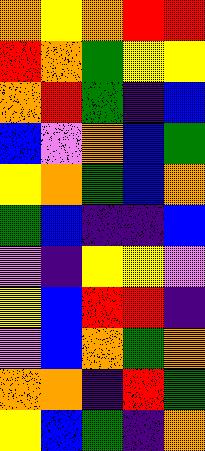[["orange", "yellow", "orange", "red", "red"], ["red", "orange", "green", "yellow", "yellow"], ["orange", "red", "green", "indigo", "blue"], ["blue", "violet", "orange", "blue", "green"], ["yellow", "orange", "green", "blue", "orange"], ["green", "blue", "indigo", "indigo", "blue"], ["violet", "indigo", "yellow", "yellow", "violet"], ["yellow", "blue", "red", "red", "indigo"], ["violet", "blue", "orange", "green", "orange"], ["orange", "orange", "indigo", "red", "green"], ["yellow", "blue", "green", "indigo", "orange"]]